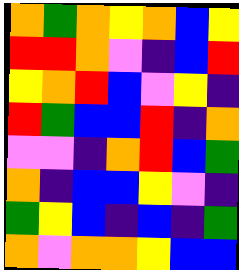[["orange", "green", "orange", "yellow", "orange", "blue", "yellow"], ["red", "red", "orange", "violet", "indigo", "blue", "red"], ["yellow", "orange", "red", "blue", "violet", "yellow", "indigo"], ["red", "green", "blue", "blue", "red", "indigo", "orange"], ["violet", "violet", "indigo", "orange", "red", "blue", "green"], ["orange", "indigo", "blue", "blue", "yellow", "violet", "indigo"], ["green", "yellow", "blue", "indigo", "blue", "indigo", "green"], ["orange", "violet", "orange", "orange", "yellow", "blue", "blue"]]